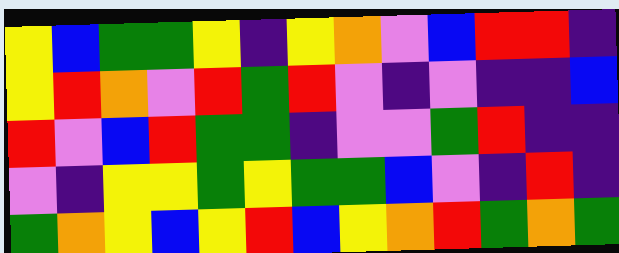[["yellow", "blue", "green", "green", "yellow", "indigo", "yellow", "orange", "violet", "blue", "red", "red", "indigo"], ["yellow", "red", "orange", "violet", "red", "green", "red", "violet", "indigo", "violet", "indigo", "indigo", "blue"], ["red", "violet", "blue", "red", "green", "green", "indigo", "violet", "violet", "green", "red", "indigo", "indigo"], ["violet", "indigo", "yellow", "yellow", "green", "yellow", "green", "green", "blue", "violet", "indigo", "red", "indigo"], ["green", "orange", "yellow", "blue", "yellow", "red", "blue", "yellow", "orange", "red", "green", "orange", "green"]]